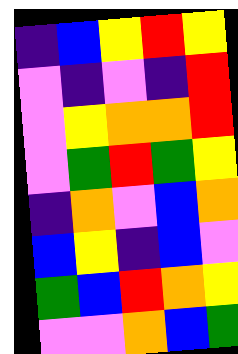[["indigo", "blue", "yellow", "red", "yellow"], ["violet", "indigo", "violet", "indigo", "red"], ["violet", "yellow", "orange", "orange", "red"], ["violet", "green", "red", "green", "yellow"], ["indigo", "orange", "violet", "blue", "orange"], ["blue", "yellow", "indigo", "blue", "violet"], ["green", "blue", "red", "orange", "yellow"], ["violet", "violet", "orange", "blue", "green"]]